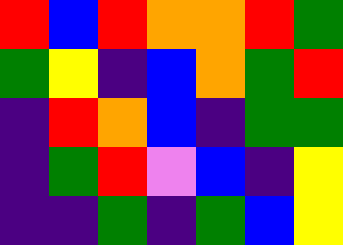[["red", "blue", "red", "orange", "orange", "red", "green"], ["green", "yellow", "indigo", "blue", "orange", "green", "red"], ["indigo", "red", "orange", "blue", "indigo", "green", "green"], ["indigo", "green", "red", "violet", "blue", "indigo", "yellow"], ["indigo", "indigo", "green", "indigo", "green", "blue", "yellow"]]